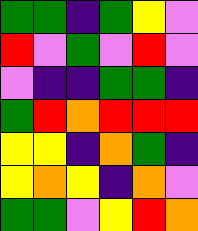[["green", "green", "indigo", "green", "yellow", "violet"], ["red", "violet", "green", "violet", "red", "violet"], ["violet", "indigo", "indigo", "green", "green", "indigo"], ["green", "red", "orange", "red", "red", "red"], ["yellow", "yellow", "indigo", "orange", "green", "indigo"], ["yellow", "orange", "yellow", "indigo", "orange", "violet"], ["green", "green", "violet", "yellow", "red", "orange"]]